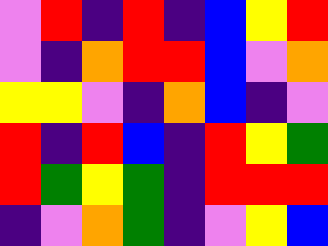[["violet", "red", "indigo", "red", "indigo", "blue", "yellow", "red"], ["violet", "indigo", "orange", "red", "red", "blue", "violet", "orange"], ["yellow", "yellow", "violet", "indigo", "orange", "blue", "indigo", "violet"], ["red", "indigo", "red", "blue", "indigo", "red", "yellow", "green"], ["red", "green", "yellow", "green", "indigo", "red", "red", "red"], ["indigo", "violet", "orange", "green", "indigo", "violet", "yellow", "blue"]]